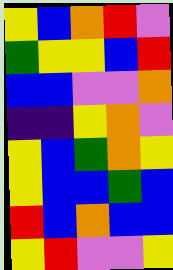[["yellow", "blue", "orange", "red", "violet"], ["green", "yellow", "yellow", "blue", "red"], ["blue", "blue", "violet", "violet", "orange"], ["indigo", "indigo", "yellow", "orange", "violet"], ["yellow", "blue", "green", "orange", "yellow"], ["yellow", "blue", "blue", "green", "blue"], ["red", "blue", "orange", "blue", "blue"], ["yellow", "red", "violet", "violet", "yellow"]]